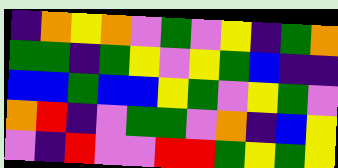[["indigo", "orange", "yellow", "orange", "violet", "green", "violet", "yellow", "indigo", "green", "orange"], ["green", "green", "indigo", "green", "yellow", "violet", "yellow", "green", "blue", "indigo", "indigo"], ["blue", "blue", "green", "blue", "blue", "yellow", "green", "violet", "yellow", "green", "violet"], ["orange", "red", "indigo", "violet", "green", "green", "violet", "orange", "indigo", "blue", "yellow"], ["violet", "indigo", "red", "violet", "violet", "red", "red", "green", "yellow", "green", "yellow"]]